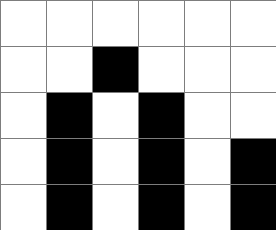[["white", "white", "white", "white", "white", "white"], ["white", "white", "black", "white", "white", "white"], ["white", "black", "white", "black", "white", "white"], ["white", "black", "white", "black", "white", "black"], ["white", "black", "white", "black", "white", "black"]]